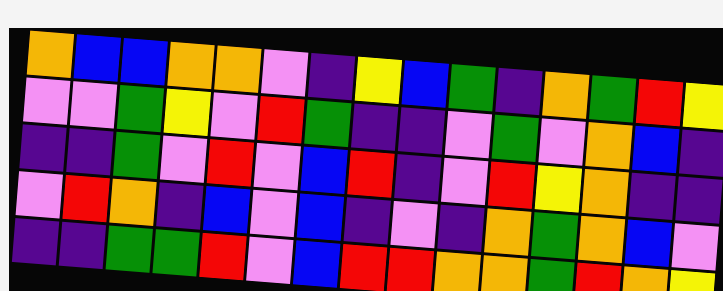[["orange", "blue", "blue", "orange", "orange", "violet", "indigo", "yellow", "blue", "green", "indigo", "orange", "green", "red", "yellow"], ["violet", "violet", "green", "yellow", "violet", "red", "green", "indigo", "indigo", "violet", "green", "violet", "orange", "blue", "indigo"], ["indigo", "indigo", "green", "violet", "red", "violet", "blue", "red", "indigo", "violet", "red", "yellow", "orange", "indigo", "indigo"], ["violet", "red", "orange", "indigo", "blue", "violet", "blue", "indigo", "violet", "indigo", "orange", "green", "orange", "blue", "violet"], ["indigo", "indigo", "green", "green", "red", "violet", "blue", "red", "red", "orange", "orange", "green", "red", "orange", "yellow"]]